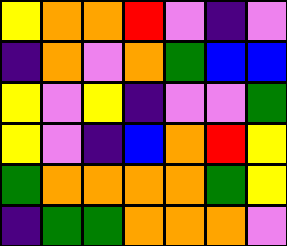[["yellow", "orange", "orange", "red", "violet", "indigo", "violet"], ["indigo", "orange", "violet", "orange", "green", "blue", "blue"], ["yellow", "violet", "yellow", "indigo", "violet", "violet", "green"], ["yellow", "violet", "indigo", "blue", "orange", "red", "yellow"], ["green", "orange", "orange", "orange", "orange", "green", "yellow"], ["indigo", "green", "green", "orange", "orange", "orange", "violet"]]